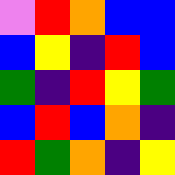[["violet", "red", "orange", "blue", "blue"], ["blue", "yellow", "indigo", "red", "blue"], ["green", "indigo", "red", "yellow", "green"], ["blue", "red", "blue", "orange", "indigo"], ["red", "green", "orange", "indigo", "yellow"]]